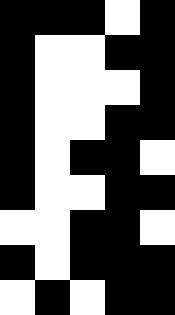[["black", "black", "black", "white", "black"], ["black", "white", "white", "black", "black"], ["black", "white", "white", "white", "black"], ["black", "white", "white", "black", "black"], ["black", "white", "black", "black", "white"], ["black", "white", "white", "black", "black"], ["white", "white", "black", "black", "white"], ["black", "white", "black", "black", "black"], ["white", "black", "white", "black", "black"]]